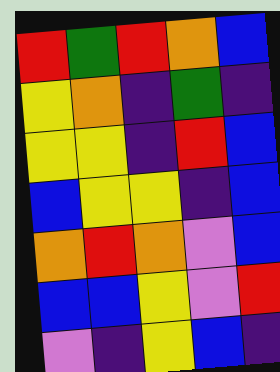[["red", "green", "red", "orange", "blue"], ["yellow", "orange", "indigo", "green", "indigo"], ["yellow", "yellow", "indigo", "red", "blue"], ["blue", "yellow", "yellow", "indigo", "blue"], ["orange", "red", "orange", "violet", "blue"], ["blue", "blue", "yellow", "violet", "red"], ["violet", "indigo", "yellow", "blue", "indigo"]]